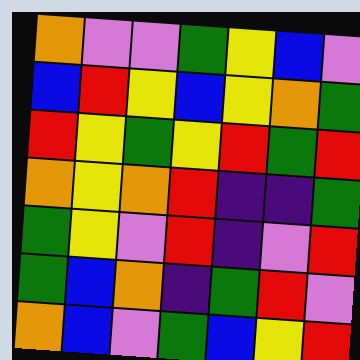[["orange", "violet", "violet", "green", "yellow", "blue", "violet"], ["blue", "red", "yellow", "blue", "yellow", "orange", "green"], ["red", "yellow", "green", "yellow", "red", "green", "red"], ["orange", "yellow", "orange", "red", "indigo", "indigo", "green"], ["green", "yellow", "violet", "red", "indigo", "violet", "red"], ["green", "blue", "orange", "indigo", "green", "red", "violet"], ["orange", "blue", "violet", "green", "blue", "yellow", "red"]]